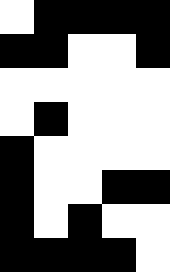[["white", "black", "black", "black", "black"], ["black", "black", "white", "white", "black"], ["white", "white", "white", "white", "white"], ["white", "black", "white", "white", "white"], ["black", "white", "white", "white", "white"], ["black", "white", "white", "black", "black"], ["black", "white", "black", "white", "white"], ["black", "black", "black", "black", "white"]]